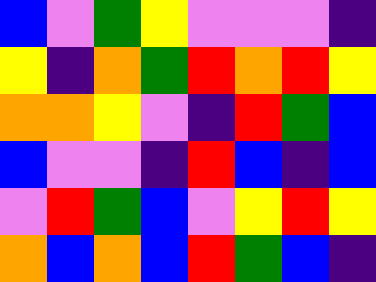[["blue", "violet", "green", "yellow", "violet", "violet", "violet", "indigo"], ["yellow", "indigo", "orange", "green", "red", "orange", "red", "yellow"], ["orange", "orange", "yellow", "violet", "indigo", "red", "green", "blue"], ["blue", "violet", "violet", "indigo", "red", "blue", "indigo", "blue"], ["violet", "red", "green", "blue", "violet", "yellow", "red", "yellow"], ["orange", "blue", "orange", "blue", "red", "green", "blue", "indigo"]]